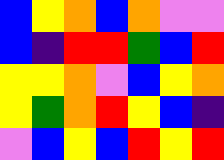[["blue", "yellow", "orange", "blue", "orange", "violet", "violet"], ["blue", "indigo", "red", "red", "green", "blue", "red"], ["yellow", "yellow", "orange", "violet", "blue", "yellow", "orange"], ["yellow", "green", "orange", "red", "yellow", "blue", "indigo"], ["violet", "blue", "yellow", "blue", "red", "yellow", "red"]]